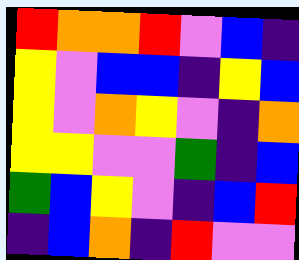[["red", "orange", "orange", "red", "violet", "blue", "indigo"], ["yellow", "violet", "blue", "blue", "indigo", "yellow", "blue"], ["yellow", "violet", "orange", "yellow", "violet", "indigo", "orange"], ["yellow", "yellow", "violet", "violet", "green", "indigo", "blue"], ["green", "blue", "yellow", "violet", "indigo", "blue", "red"], ["indigo", "blue", "orange", "indigo", "red", "violet", "violet"]]